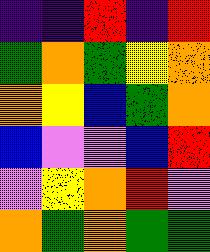[["indigo", "indigo", "red", "indigo", "red"], ["green", "orange", "green", "yellow", "orange"], ["orange", "yellow", "blue", "green", "orange"], ["blue", "violet", "violet", "blue", "red"], ["violet", "yellow", "orange", "red", "violet"], ["orange", "green", "orange", "green", "green"]]